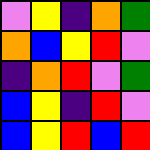[["violet", "yellow", "indigo", "orange", "green"], ["orange", "blue", "yellow", "red", "violet"], ["indigo", "orange", "red", "violet", "green"], ["blue", "yellow", "indigo", "red", "violet"], ["blue", "yellow", "red", "blue", "red"]]